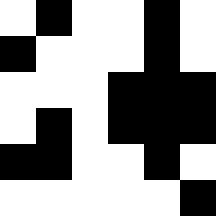[["white", "black", "white", "white", "black", "white"], ["black", "white", "white", "white", "black", "white"], ["white", "white", "white", "black", "black", "black"], ["white", "black", "white", "black", "black", "black"], ["black", "black", "white", "white", "black", "white"], ["white", "white", "white", "white", "white", "black"]]